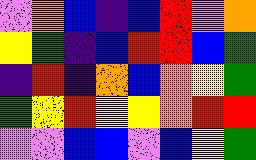[["violet", "orange", "blue", "indigo", "blue", "red", "violet", "orange"], ["yellow", "green", "indigo", "blue", "red", "red", "blue", "green"], ["indigo", "red", "indigo", "orange", "blue", "orange", "yellow", "green"], ["green", "yellow", "red", "yellow", "yellow", "orange", "red", "red"], ["violet", "violet", "blue", "blue", "violet", "blue", "yellow", "green"]]